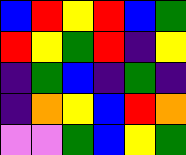[["blue", "red", "yellow", "red", "blue", "green"], ["red", "yellow", "green", "red", "indigo", "yellow"], ["indigo", "green", "blue", "indigo", "green", "indigo"], ["indigo", "orange", "yellow", "blue", "red", "orange"], ["violet", "violet", "green", "blue", "yellow", "green"]]